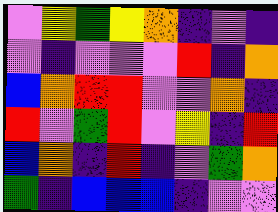[["violet", "yellow", "green", "yellow", "orange", "indigo", "violet", "indigo"], ["violet", "indigo", "violet", "violet", "violet", "red", "indigo", "orange"], ["blue", "orange", "red", "red", "violet", "violet", "orange", "indigo"], ["red", "violet", "green", "red", "violet", "yellow", "indigo", "red"], ["blue", "orange", "indigo", "red", "indigo", "violet", "green", "orange"], ["green", "indigo", "blue", "blue", "blue", "indigo", "violet", "violet"]]